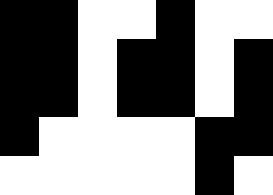[["black", "black", "white", "white", "black", "white", "white"], ["black", "black", "white", "black", "black", "white", "black"], ["black", "black", "white", "black", "black", "white", "black"], ["black", "white", "white", "white", "white", "black", "black"], ["white", "white", "white", "white", "white", "black", "white"]]